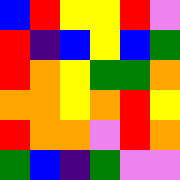[["blue", "red", "yellow", "yellow", "red", "violet"], ["red", "indigo", "blue", "yellow", "blue", "green"], ["red", "orange", "yellow", "green", "green", "orange"], ["orange", "orange", "yellow", "orange", "red", "yellow"], ["red", "orange", "orange", "violet", "red", "orange"], ["green", "blue", "indigo", "green", "violet", "violet"]]